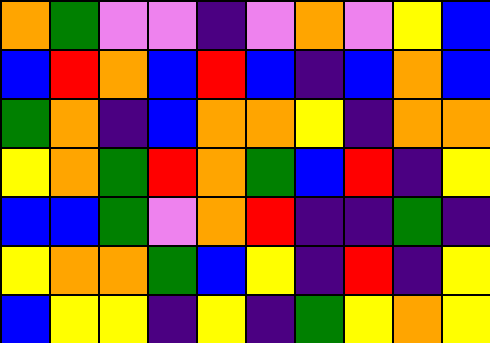[["orange", "green", "violet", "violet", "indigo", "violet", "orange", "violet", "yellow", "blue"], ["blue", "red", "orange", "blue", "red", "blue", "indigo", "blue", "orange", "blue"], ["green", "orange", "indigo", "blue", "orange", "orange", "yellow", "indigo", "orange", "orange"], ["yellow", "orange", "green", "red", "orange", "green", "blue", "red", "indigo", "yellow"], ["blue", "blue", "green", "violet", "orange", "red", "indigo", "indigo", "green", "indigo"], ["yellow", "orange", "orange", "green", "blue", "yellow", "indigo", "red", "indigo", "yellow"], ["blue", "yellow", "yellow", "indigo", "yellow", "indigo", "green", "yellow", "orange", "yellow"]]